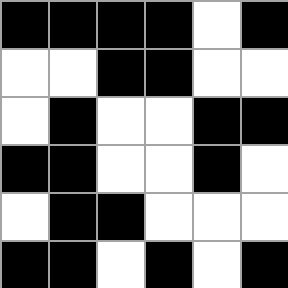[["black", "black", "black", "black", "white", "black"], ["white", "white", "black", "black", "white", "white"], ["white", "black", "white", "white", "black", "black"], ["black", "black", "white", "white", "black", "white"], ["white", "black", "black", "white", "white", "white"], ["black", "black", "white", "black", "white", "black"]]